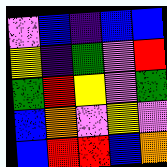[["violet", "blue", "indigo", "blue", "blue"], ["yellow", "indigo", "green", "violet", "red"], ["green", "red", "yellow", "violet", "green"], ["blue", "orange", "violet", "yellow", "violet"], ["blue", "red", "red", "blue", "orange"]]